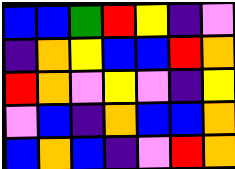[["blue", "blue", "green", "red", "yellow", "indigo", "violet"], ["indigo", "orange", "yellow", "blue", "blue", "red", "orange"], ["red", "orange", "violet", "yellow", "violet", "indigo", "yellow"], ["violet", "blue", "indigo", "orange", "blue", "blue", "orange"], ["blue", "orange", "blue", "indigo", "violet", "red", "orange"]]